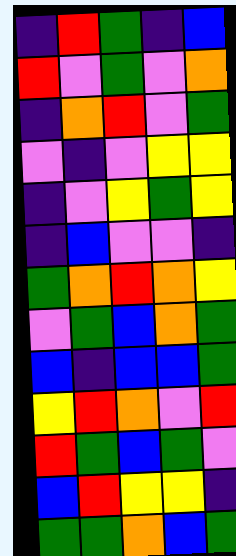[["indigo", "red", "green", "indigo", "blue"], ["red", "violet", "green", "violet", "orange"], ["indigo", "orange", "red", "violet", "green"], ["violet", "indigo", "violet", "yellow", "yellow"], ["indigo", "violet", "yellow", "green", "yellow"], ["indigo", "blue", "violet", "violet", "indigo"], ["green", "orange", "red", "orange", "yellow"], ["violet", "green", "blue", "orange", "green"], ["blue", "indigo", "blue", "blue", "green"], ["yellow", "red", "orange", "violet", "red"], ["red", "green", "blue", "green", "violet"], ["blue", "red", "yellow", "yellow", "indigo"], ["green", "green", "orange", "blue", "green"]]